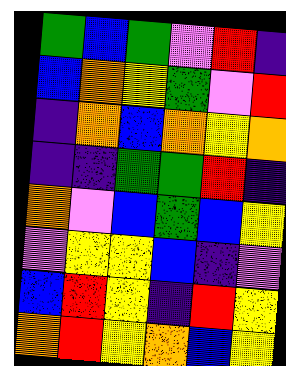[["green", "blue", "green", "violet", "red", "indigo"], ["blue", "orange", "yellow", "green", "violet", "red"], ["indigo", "orange", "blue", "orange", "yellow", "orange"], ["indigo", "indigo", "green", "green", "red", "indigo"], ["orange", "violet", "blue", "green", "blue", "yellow"], ["violet", "yellow", "yellow", "blue", "indigo", "violet"], ["blue", "red", "yellow", "indigo", "red", "yellow"], ["orange", "red", "yellow", "orange", "blue", "yellow"]]